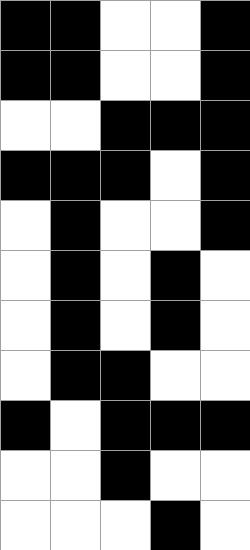[["black", "black", "white", "white", "black"], ["black", "black", "white", "white", "black"], ["white", "white", "black", "black", "black"], ["black", "black", "black", "white", "black"], ["white", "black", "white", "white", "black"], ["white", "black", "white", "black", "white"], ["white", "black", "white", "black", "white"], ["white", "black", "black", "white", "white"], ["black", "white", "black", "black", "black"], ["white", "white", "black", "white", "white"], ["white", "white", "white", "black", "white"]]